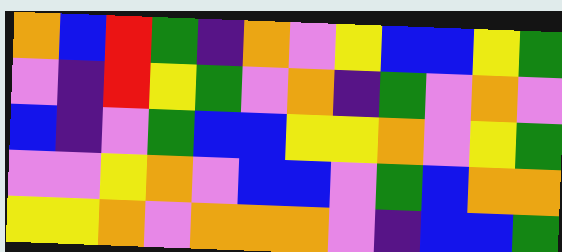[["orange", "blue", "red", "green", "indigo", "orange", "violet", "yellow", "blue", "blue", "yellow", "green"], ["violet", "indigo", "red", "yellow", "green", "violet", "orange", "indigo", "green", "violet", "orange", "violet"], ["blue", "indigo", "violet", "green", "blue", "blue", "yellow", "yellow", "orange", "violet", "yellow", "green"], ["violet", "violet", "yellow", "orange", "violet", "blue", "blue", "violet", "green", "blue", "orange", "orange"], ["yellow", "yellow", "orange", "violet", "orange", "orange", "orange", "violet", "indigo", "blue", "blue", "green"]]